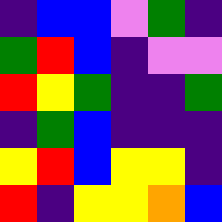[["indigo", "blue", "blue", "violet", "green", "indigo"], ["green", "red", "blue", "indigo", "violet", "violet"], ["red", "yellow", "green", "indigo", "indigo", "green"], ["indigo", "green", "blue", "indigo", "indigo", "indigo"], ["yellow", "red", "blue", "yellow", "yellow", "indigo"], ["red", "indigo", "yellow", "yellow", "orange", "blue"]]